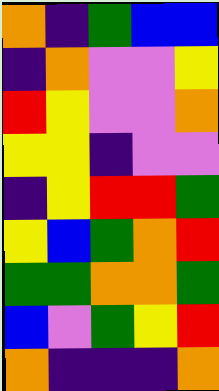[["orange", "indigo", "green", "blue", "blue"], ["indigo", "orange", "violet", "violet", "yellow"], ["red", "yellow", "violet", "violet", "orange"], ["yellow", "yellow", "indigo", "violet", "violet"], ["indigo", "yellow", "red", "red", "green"], ["yellow", "blue", "green", "orange", "red"], ["green", "green", "orange", "orange", "green"], ["blue", "violet", "green", "yellow", "red"], ["orange", "indigo", "indigo", "indigo", "orange"]]